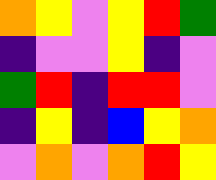[["orange", "yellow", "violet", "yellow", "red", "green"], ["indigo", "violet", "violet", "yellow", "indigo", "violet"], ["green", "red", "indigo", "red", "red", "violet"], ["indigo", "yellow", "indigo", "blue", "yellow", "orange"], ["violet", "orange", "violet", "orange", "red", "yellow"]]